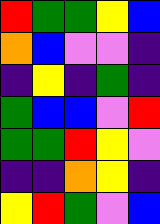[["red", "green", "green", "yellow", "blue"], ["orange", "blue", "violet", "violet", "indigo"], ["indigo", "yellow", "indigo", "green", "indigo"], ["green", "blue", "blue", "violet", "red"], ["green", "green", "red", "yellow", "violet"], ["indigo", "indigo", "orange", "yellow", "indigo"], ["yellow", "red", "green", "violet", "blue"]]